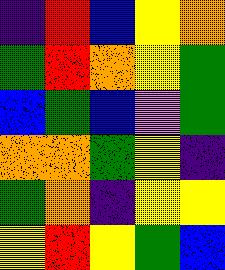[["indigo", "red", "blue", "yellow", "orange"], ["green", "red", "orange", "yellow", "green"], ["blue", "green", "blue", "violet", "green"], ["orange", "orange", "green", "yellow", "indigo"], ["green", "orange", "indigo", "yellow", "yellow"], ["yellow", "red", "yellow", "green", "blue"]]